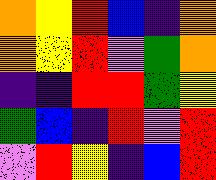[["orange", "yellow", "red", "blue", "indigo", "orange"], ["orange", "yellow", "red", "violet", "green", "orange"], ["indigo", "indigo", "red", "red", "green", "yellow"], ["green", "blue", "indigo", "red", "violet", "red"], ["violet", "red", "yellow", "indigo", "blue", "red"]]